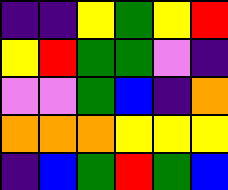[["indigo", "indigo", "yellow", "green", "yellow", "red"], ["yellow", "red", "green", "green", "violet", "indigo"], ["violet", "violet", "green", "blue", "indigo", "orange"], ["orange", "orange", "orange", "yellow", "yellow", "yellow"], ["indigo", "blue", "green", "red", "green", "blue"]]